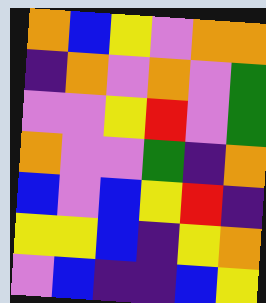[["orange", "blue", "yellow", "violet", "orange", "orange"], ["indigo", "orange", "violet", "orange", "violet", "green"], ["violet", "violet", "yellow", "red", "violet", "green"], ["orange", "violet", "violet", "green", "indigo", "orange"], ["blue", "violet", "blue", "yellow", "red", "indigo"], ["yellow", "yellow", "blue", "indigo", "yellow", "orange"], ["violet", "blue", "indigo", "indigo", "blue", "yellow"]]